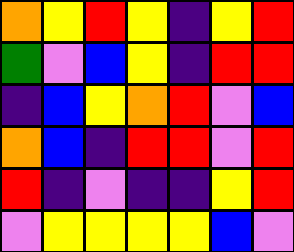[["orange", "yellow", "red", "yellow", "indigo", "yellow", "red"], ["green", "violet", "blue", "yellow", "indigo", "red", "red"], ["indigo", "blue", "yellow", "orange", "red", "violet", "blue"], ["orange", "blue", "indigo", "red", "red", "violet", "red"], ["red", "indigo", "violet", "indigo", "indigo", "yellow", "red"], ["violet", "yellow", "yellow", "yellow", "yellow", "blue", "violet"]]